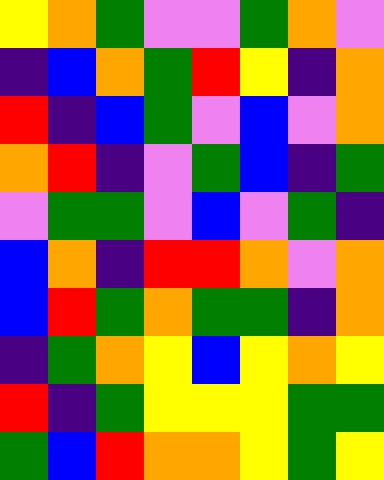[["yellow", "orange", "green", "violet", "violet", "green", "orange", "violet"], ["indigo", "blue", "orange", "green", "red", "yellow", "indigo", "orange"], ["red", "indigo", "blue", "green", "violet", "blue", "violet", "orange"], ["orange", "red", "indigo", "violet", "green", "blue", "indigo", "green"], ["violet", "green", "green", "violet", "blue", "violet", "green", "indigo"], ["blue", "orange", "indigo", "red", "red", "orange", "violet", "orange"], ["blue", "red", "green", "orange", "green", "green", "indigo", "orange"], ["indigo", "green", "orange", "yellow", "blue", "yellow", "orange", "yellow"], ["red", "indigo", "green", "yellow", "yellow", "yellow", "green", "green"], ["green", "blue", "red", "orange", "orange", "yellow", "green", "yellow"]]